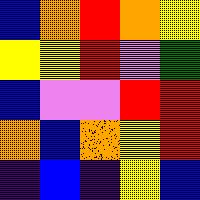[["blue", "orange", "red", "orange", "yellow"], ["yellow", "yellow", "red", "violet", "green"], ["blue", "violet", "violet", "red", "red"], ["orange", "blue", "orange", "yellow", "red"], ["indigo", "blue", "indigo", "yellow", "blue"]]